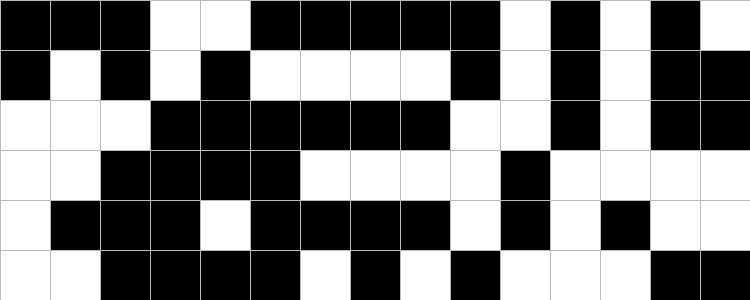[["black", "black", "black", "white", "white", "black", "black", "black", "black", "black", "white", "black", "white", "black", "white"], ["black", "white", "black", "white", "black", "white", "white", "white", "white", "black", "white", "black", "white", "black", "black"], ["white", "white", "white", "black", "black", "black", "black", "black", "black", "white", "white", "black", "white", "black", "black"], ["white", "white", "black", "black", "black", "black", "white", "white", "white", "white", "black", "white", "white", "white", "white"], ["white", "black", "black", "black", "white", "black", "black", "black", "black", "white", "black", "white", "black", "white", "white"], ["white", "white", "black", "black", "black", "black", "white", "black", "white", "black", "white", "white", "white", "black", "black"]]